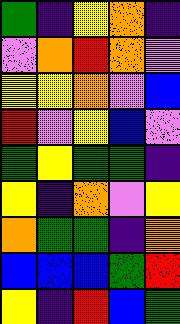[["green", "indigo", "yellow", "orange", "indigo"], ["violet", "orange", "red", "orange", "violet"], ["yellow", "yellow", "orange", "violet", "blue"], ["red", "violet", "yellow", "blue", "violet"], ["green", "yellow", "green", "green", "indigo"], ["yellow", "indigo", "orange", "violet", "yellow"], ["orange", "green", "green", "indigo", "orange"], ["blue", "blue", "blue", "green", "red"], ["yellow", "indigo", "red", "blue", "green"]]